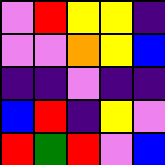[["violet", "red", "yellow", "yellow", "indigo"], ["violet", "violet", "orange", "yellow", "blue"], ["indigo", "indigo", "violet", "indigo", "indigo"], ["blue", "red", "indigo", "yellow", "violet"], ["red", "green", "red", "violet", "blue"]]